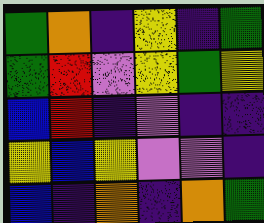[["green", "orange", "indigo", "yellow", "indigo", "green"], ["green", "red", "violet", "yellow", "green", "yellow"], ["blue", "red", "indigo", "violet", "indigo", "indigo"], ["yellow", "blue", "yellow", "violet", "violet", "indigo"], ["blue", "indigo", "orange", "indigo", "orange", "green"]]